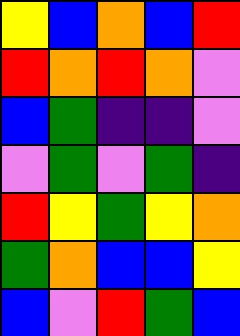[["yellow", "blue", "orange", "blue", "red"], ["red", "orange", "red", "orange", "violet"], ["blue", "green", "indigo", "indigo", "violet"], ["violet", "green", "violet", "green", "indigo"], ["red", "yellow", "green", "yellow", "orange"], ["green", "orange", "blue", "blue", "yellow"], ["blue", "violet", "red", "green", "blue"]]